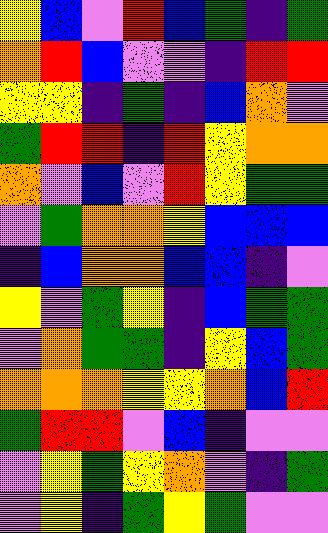[["yellow", "blue", "violet", "red", "blue", "green", "indigo", "green"], ["orange", "red", "blue", "violet", "violet", "indigo", "red", "red"], ["yellow", "yellow", "indigo", "green", "indigo", "blue", "orange", "violet"], ["green", "red", "red", "indigo", "red", "yellow", "orange", "orange"], ["orange", "violet", "blue", "violet", "red", "yellow", "green", "green"], ["violet", "green", "orange", "orange", "yellow", "blue", "blue", "blue"], ["indigo", "blue", "orange", "orange", "blue", "blue", "indigo", "violet"], ["yellow", "violet", "green", "yellow", "indigo", "blue", "green", "green"], ["violet", "orange", "green", "green", "indigo", "yellow", "blue", "green"], ["orange", "orange", "orange", "yellow", "yellow", "orange", "blue", "red"], ["green", "red", "red", "violet", "blue", "indigo", "violet", "violet"], ["violet", "yellow", "green", "yellow", "orange", "violet", "indigo", "green"], ["violet", "yellow", "indigo", "green", "yellow", "green", "violet", "violet"]]